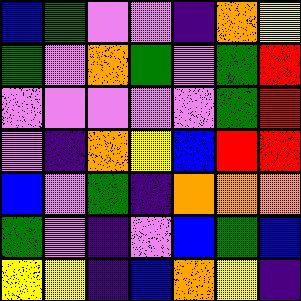[["blue", "green", "violet", "violet", "indigo", "orange", "yellow"], ["green", "violet", "orange", "green", "violet", "green", "red"], ["violet", "violet", "violet", "violet", "violet", "green", "red"], ["violet", "indigo", "orange", "yellow", "blue", "red", "red"], ["blue", "violet", "green", "indigo", "orange", "orange", "orange"], ["green", "violet", "indigo", "violet", "blue", "green", "blue"], ["yellow", "yellow", "indigo", "blue", "orange", "yellow", "indigo"]]